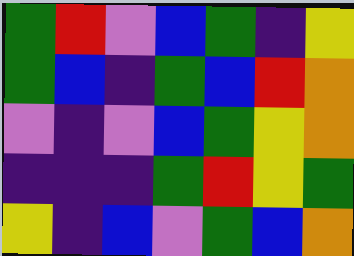[["green", "red", "violet", "blue", "green", "indigo", "yellow"], ["green", "blue", "indigo", "green", "blue", "red", "orange"], ["violet", "indigo", "violet", "blue", "green", "yellow", "orange"], ["indigo", "indigo", "indigo", "green", "red", "yellow", "green"], ["yellow", "indigo", "blue", "violet", "green", "blue", "orange"]]